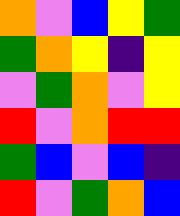[["orange", "violet", "blue", "yellow", "green"], ["green", "orange", "yellow", "indigo", "yellow"], ["violet", "green", "orange", "violet", "yellow"], ["red", "violet", "orange", "red", "red"], ["green", "blue", "violet", "blue", "indigo"], ["red", "violet", "green", "orange", "blue"]]